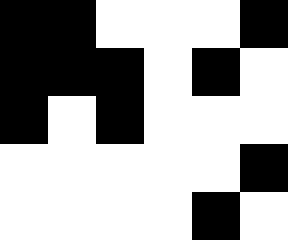[["black", "black", "white", "white", "white", "black"], ["black", "black", "black", "white", "black", "white"], ["black", "white", "black", "white", "white", "white"], ["white", "white", "white", "white", "white", "black"], ["white", "white", "white", "white", "black", "white"]]